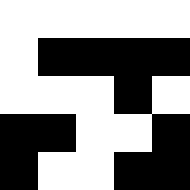[["white", "white", "white", "white", "white"], ["white", "black", "black", "black", "black"], ["white", "white", "white", "black", "white"], ["black", "black", "white", "white", "black"], ["black", "white", "white", "black", "black"]]